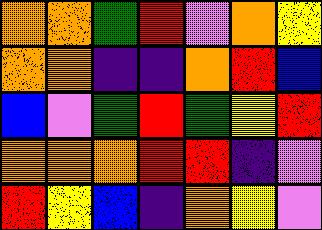[["orange", "orange", "green", "red", "violet", "orange", "yellow"], ["orange", "orange", "indigo", "indigo", "orange", "red", "blue"], ["blue", "violet", "green", "red", "green", "yellow", "red"], ["orange", "orange", "orange", "red", "red", "indigo", "violet"], ["red", "yellow", "blue", "indigo", "orange", "yellow", "violet"]]